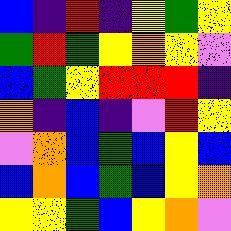[["blue", "indigo", "red", "indigo", "yellow", "green", "yellow"], ["green", "red", "green", "yellow", "orange", "yellow", "violet"], ["blue", "green", "yellow", "red", "red", "red", "indigo"], ["orange", "indigo", "blue", "indigo", "violet", "red", "yellow"], ["violet", "orange", "blue", "green", "blue", "yellow", "blue"], ["blue", "orange", "blue", "green", "blue", "yellow", "orange"], ["yellow", "yellow", "green", "blue", "yellow", "orange", "violet"]]